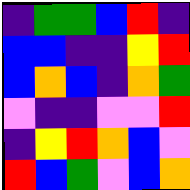[["indigo", "green", "green", "blue", "red", "indigo"], ["blue", "blue", "indigo", "indigo", "yellow", "red"], ["blue", "orange", "blue", "indigo", "orange", "green"], ["violet", "indigo", "indigo", "violet", "violet", "red"], ["indigo", "yellow", "red", "orange", "blue", "violet"], ["red", "blue", "green", "violet", "blue", "orange"]]